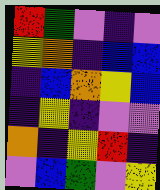[["red", "green", "violet", "indigo", "violet"], ["yellow", "orange", "indigo", "blue", "blue"], ["indigo", "blue", "orange", "yellow", "blue"], ["indigo", "yellow", "indigo", "violet", "violet"], ["orange", "indigo", "yellow", "red", "indigo"], ["violet", "blue", "green", "violet", "yellow"]]